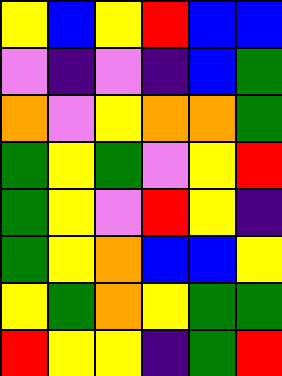[["yellow", "blue", "yellow", "red", "blue", "blue"], ["violet", "indigo", "violet", "indigo", "blue", "green"], ["orange", "violet", "yellow", "orange", "orange", "green"], ["green", "yellow", "green", "violet", "yellow", "red"], ["green", "yellow", "violet", "red", "yellow", "indigo"], ["green", "yellow", "orange", "blue", "blue", "yellow"], ["yellow", "green", "orange", "yellow", "green", "green"], ["red", "yellow", "yellow", "indigo", "green", "red"]]